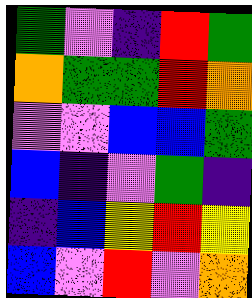[["green", "violet", "indigo", "red", "green"], ["orange", "green", "green", "red", "orange"], ["violet", "violet", "blue", "blue", "green"], ["blue", "indigo", "violet", "green", "indigo"], ["indigo", "blue", "yellow", "red", "yellow"], ["blue", "violet", "red", "violet", "orange"]]